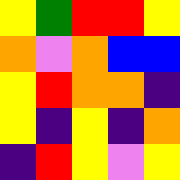[["yellow", "green", "red", "red", "yellow"], ["orange", "violet", "orange", "blue", "blue"], ["yellow", "red", "orange", "orange", "indigo"], ["yellow", "indigo", "yellow", "indigo", "orange"], ["indigo", "red", "yellow", "violet", "yellow"]]